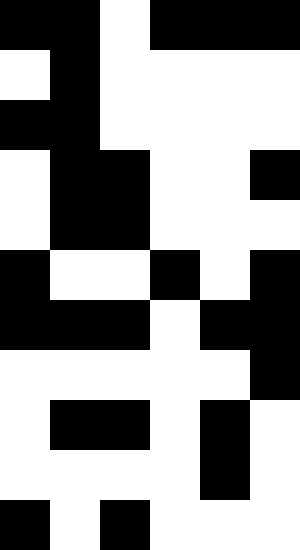[["black", "black", "white", "black", "black", "black"], ["white", "black", "white", "white", "white", "white"], ["black", "black", "white", "white", "white", "white"], ["white", "black", "black", "white", "white", "black"], ["white", "black", "black", "white", "white", "white"], ["black", "white", "white", "black", "white", "black"], ["black", "black", "black", "white", "black", "black"], ["white", "white", "white", "white", "white", "black"], ["white", "black", "black", "white", "black", "white"], ["white", "white", "white", "white", "black", "white"], ["black", "white", "black", "white", "white", "white"]]